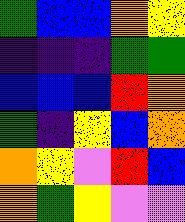[["green", "blue", "blue", "orange", "yellow"], ["indigo", "indigo", "indigo", "green", "green"], ["blue", "blue", "blue", "red", "orange"], ["green", "indigo", "yellow", "blue", "orange"], ["orange", "yellow", "violet", "red", "blue"], ["orange", "green", "yellow", "violet", "violet"]]